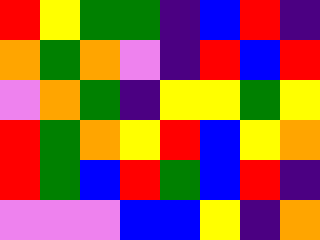[["red", "yellow", "green", "green", "indigo", "blue", "red", "indigo"], ["orange", "green", "orange", "violet", "indigo", "red", "blue", "red"], ["violet", "orange", "green", "indigo", "yellow", "yellow", "green", "yellow"], ["red", "green", "orange", "yellow", "red", "blue", "yellow", "orange"], ["red", "green", "blue", "red", "green", "blue", "red", "indigo"], ["violet", "violet", "violet", "blue", "blue", "yellow", "indigo", "orange"]]